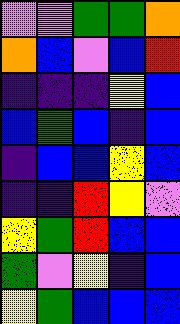[["violet", "violet", "green", "green", "orange"], ["orange", "blue", "violet", "blue", "red"], ["indigo", "indigo", "indigo", "yellow", "blue"], ["blue", "green", "blue", "indigo", "blue"], ["indigo", "blue", "blue", "yellow", "blue"], ["indigo", "indigo", "red", "yellow", "violet"], ["yellow", "green", "red", "blue", "blue"], ["green", "violet", "yellow", "indigo", "blue"], ["yellow", "green", "blue", "blue", "blue"]]